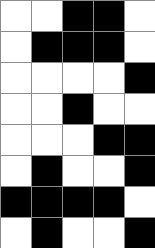[["white", "white", "black", "black", "white"], ["white", "black", "black", "black", "white"], ["white", "white", "white", "white", "black"], ["white", "white", "black", "white", "white"], ["white", "white", "white", "black", "black"], ["white", "black", "white", "white", "black"], ["black", "black", "black", "black", "white"], ["white", "black", "white", "white", "black"]]